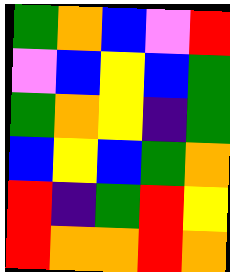[["green", "orange", "blue", "violet", "red"], ["violet", "blue", "yellow", "blue", "green"], ["green", "orange", "yellow", "indigo", "green"], ["blue", "yellow", "blue", "green", "orange"], ["red", "indigo", "green", "red", "yellow"], ["red", "orange", "orange", "red", "orange"]]